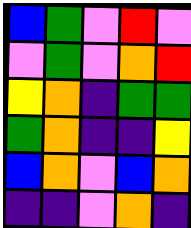[["blue", "green", "violet", "red", "violet"], ["violet", "green", "violet", "orange", "red"], ["yellow", "orange", "indigo", "green", "green"], ["green", "orange", "indigo", "indigo", "yellow"], ["blue", "orange", "violet", "blue", "orange"], ["indigo", "indigo", "violet", "orange", "indigo"]]